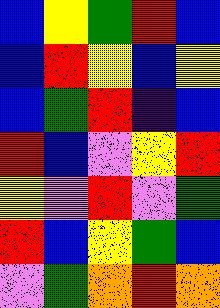[["blue", "yellow", "green", "red", "blue"], ["blue", "red", "yellow", "blue", "yellow"], ["blue", "green", "red", "indigo", "blue"], ["red", "blue", "violet", "yellow", "red"], ["yellow", "violet", "red", "violet", "green"], ["red", "blue", "yellow", "green", "blue"], ["violet", "green", "orange", "red", "orange"]]